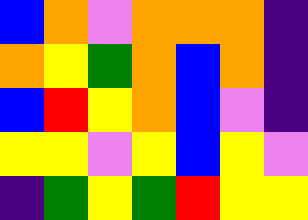[["blue", "orange", "violet", "orange", "orange", "orange", "indigo"], ["orange", "yellow", "green", "orange", "blue", "orange", "indigo"], ["blue", "red", "yellow", "orange", "blue", "violet", "indigo"], ["yellow", "yellow", "violet", "yellow", "blue", "yellow", "violet"], ["indigo", "green", "yellow", "green", "red", "yellow", "yellow"]]